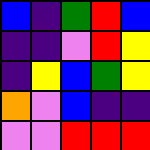[["blue", "indigo", "green", "red", "blue"], ["indigo", "indigo", "violet", "red", "yellow"], ["indigo", "yellow", "blue", "green", "yellow"], ["orange", "violet", "blue", "indigo", "indigo"], ["violet", "violet", "red", "red", "red"]]